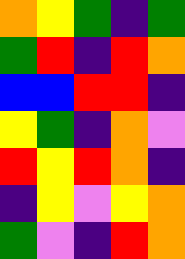[["orange", "yellow", "green", "indigo", "green"], ["green", "red", "indigo", "red", "orange"], ["blue", "blue", "red", "red", "indigo"], ["yellow", "green", "indigo", "orange", "violet"], ["red", "yellow", "red", "orange", "indigo"], ["indigo", "yellow", "violet", "yellow", "orange"], ["green", "violet", "indigo", "red", "orange"]]